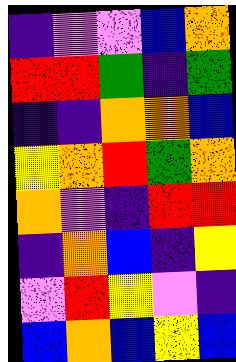[["indigo", "violet", "violet", "blue", "orange"], ["red", "red", "green", "indigo", "green"], ["indigo", "indigo", "orange", "orange", "blue"], ["yellow", "orange", "red", "green", "orange"], ["orange", "violet", "indigo", "red", "red"], ["indigo", "orange", "blue", "indigo", "yellow"], ["violet", "red", "yellow", "violet", "indigo"], ["blue", "orange", "blue", "yellow", "blue"]]